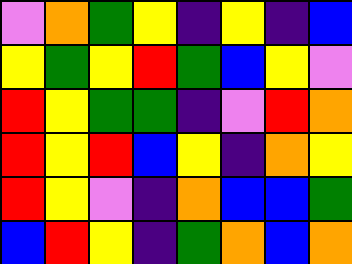[["violet", "orange", "green", "yellow", "indigo", "yellow", "indigo", "blue"], ["yellow", "green", "yellow", "red", "green", "blue", "yellow", "violet"], ["red", "yellow", "green", "green", "indigo", "violet", "red", "orange"], ["red", "yellow", "red", "blue", "yellow", "indigo", "orange", "yellow"], ["red", "yellow", "violet", "indigo", "orange", "blue", "blue", "green"], ["blue", "red", "yellow", "indigo", "green", "orange", "blue", "orange"]]